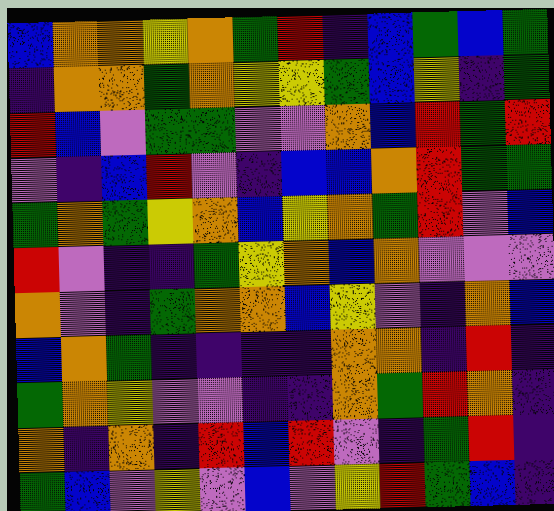[["blue", "orange", "orange", "yellow", "orange", "green", "red", "indigo", "blue", "green", "blue", "green"], ["indigo", "orange", "orange", "green", "orange", "yellow", "yellow", "green", "blue", "yellow", "indigo", "green"], ["red", "blue", "violet", "green", "green", "violet", "violet", "orange", "blue", "red", "green", "red"], ["violet", "indigo", "blue", "red", "violet", "indigo", "blue", "blue", "orange", "red", "green", "green"], ["green", "orange", "green", "yellow", "orange", "blue", "yellow", "orange", "green", "red", "violet", "blue"], ["red", "violet", "indigo", "indigo", "green", "yellow", "orange", "blue", "orange", "violet", "violet", "violet"], ["orange", "violet", "indigo", "green", "orange", "orange", "blue", "yellow", "violet", "indigo", "orange", "blue"], ["blue", "orange", "green", "indigo", "indigo", "indigo", "indigo", "orange", "orange", "indigo", "red", "indigo"], ["green", "orange", "yellow", "violet", "violet", "indigo", "indigo", "orange", "green", "red", "orange", "indigo"], ["orange", "indigo", "orange", "indigo", "red", "blue", "red", "violet", "indigo", "green", "red", "indigo"], ["green", "blue", "violet", "yellow", "violet", "blue", "violet", "yellow", "red", "green", "blue", "indigo"]]